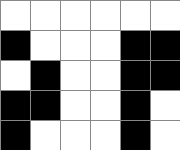[["white", "white", "white", "white", "white", "white"], ["black", "white", "white", "white", "black", "black"], ["white", "black", "white", "white", "black", "black"], ["black", "black", "white", "white", "black", "white"], ["black", "white", "white", "white", "black", "white"]]